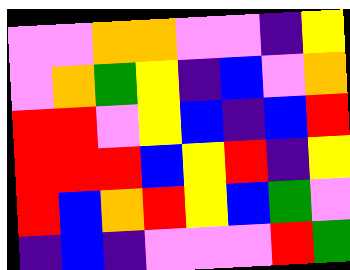[["violet", "violet", "orange", "orange", "violet", "violet", "indigo", "yellow"], ["violet", "orange", "green", "yellow", "indigo", "blue", "violet", "orange"], ["red", "red", "violet", "yellow", "blue", "indigo", "blue", "red"], ["red", "red", "red", "blue", "yellow", "red", "indigo", "yellow"], ["red", "blue", "orange", "red", "yellow", "blue", "green", "violet"], ["indigo", "blue", "indigo", "violet", "violet", "violet", "red", "green"]]